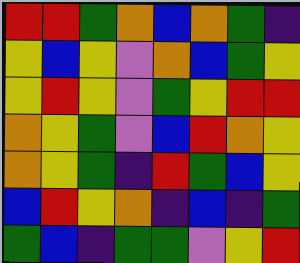[["red", "red", "green", "orange", "blue", "orange", "green", "indigo"], ["yellow", "blue", "yellow", "violet", "orange", "blue", "green", "yellow"], ["yellow", "red", "yellow", "violet", "green", "yellow", "red", "red"], ["orange", "yellow", "green", "violet", "blue", "red", "orange", "yellow"], ["orange", "yellow", "green", "indigo", "red", "green", "blue", "yellow"], ["blue", "red", "yellow", "orange", "indigo", "blue", "indigo", "green"], ["green", "blue", "indigo", "green", "green", "violet", "yellow", "red"]]